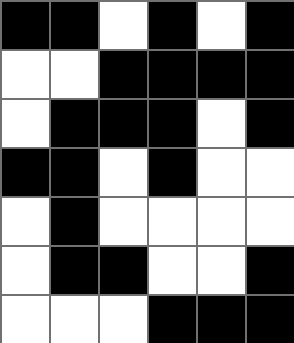[["black", "black", "white", "black", "white", "black"], ["white", "white", "black", "black", "black", "black"], ["white", "black", "black", "black", "white", "black"], ["black", "black", "white", "black", "white", "white"], ["white", "black", "white", "white", "white", "white"], ["white", "black", "black", "white", "white", "black"], ["white", "white", "white", "black", "black", "black"]]